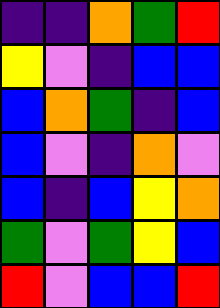[["indigo", "indigo", "orange", "green", "red"], ["yellow", "violet", "indigo", "blue", "blue"], ["blue", "orange", "green", "indigo", "blue"], ["blue", "violet", "indigo", "orange", "violet"], ["blue", "indigo", "blue", "yellow", "orange"], ["green", "violet", "green", "yellow", "blue"], ["red", "violet", "blue", "blue", "red"]]